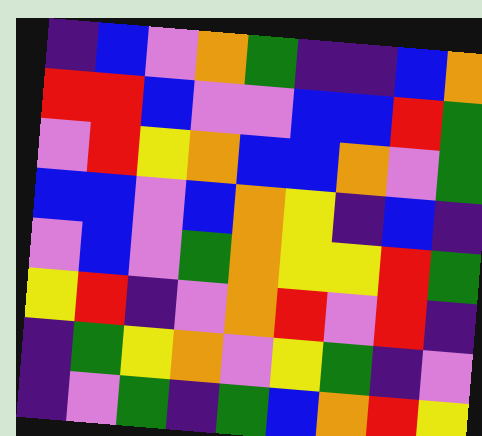[["indigo", "blue", "violet", "orange", "green", "indigo", "indigo", "blue", "orange"], ["red", "red", "blue", "violet", "violet", "blue", "blue", "red", "green"], ["violet", "red", "yellow", "orange", "blue", "blue", "orange", "violet", "green"], ["blue", "blue", "violet", "blue", "orange", "yellow", "indigo", "blue", "indigo"], ["violet", "blue", "violet", "green", "orange", "yellow", "yellow", "red", "green"], ["yellow", "red", "indigo", "violet", "orange", "red", "violet", "red", "indigo"], ["indigo", "green", "yellow", "orange", "violet", "yellow", "green", "indigo", "violet"], ["indigo", "violet", "green", "indigo", "green", "blue", "orange", "red", "yellow"]]